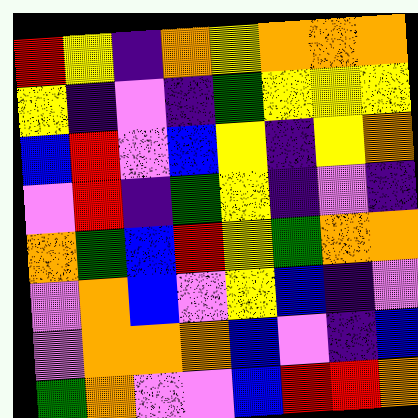[["red", "yellow", "indigo", "orange", "yellow", "orange", "orange", "orange"], ["yellow", "indigo", "violet", "indigo", "green", "yellow", "yellow", "yellow"], ["blue", "red", "violet", "blue", "yellow", "indigo", "yellow", "orange"], ["violet", "red", "indigo", "green", "yellow", "indigo", "violet", "indigo"], ["orange", "green", "blue", "red", "yellow", "green", "orange", "orange"], ["violet", "orange", "blue", "violet", "yellow", "blue", "indigo", "violet"], ["violet", "orange", "orange", "orange", "blue", "violet", "indigo", "blue"], ["green", "orange", "violet", "violet", "blue", "red", "red", "orange"]]